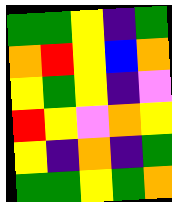[["green", "green", "yellow", "indigo", "green"], ["orange", "red", "yellow", "blue", "orange"], ["yellow", "green", "yellow", "indigo", "violet"], ["red", "yellow", "violet", "orange", "yellow"], ["yellow", "indigo", "orange", "indigo", "green"], ["green", "green", "yellow", "green", "orange"]]